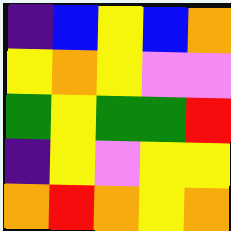[["indigo", "blue", "yellow", "blue", "orange"], ["yellow", "orange", "yellow", "violet", "violet"], ["green", "yellow", "green", "green", "red"], ["indigo", "yellow", "violet", "yellow", "yellow"], ["orange", "red", "orange", "yellow", "orange"]]